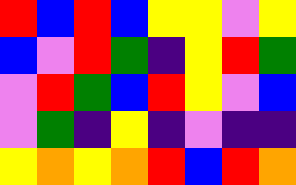[["red", "blue", "red", "blue", "yellow", "yellow", "violet", "yellow"], ["blue", "violet", "red", "green", "indigo", "yellow", "red", "green"], ["violet", "red", "green", "blue", "red", "yellow", "violet", "blue"], ["violet", "green", "indigo", "yellow", "indigo", "violet", "indigo", "indigo"], ["yellow", "orange", "yellow", "orange", "red", "blue", "red", "orange"]]